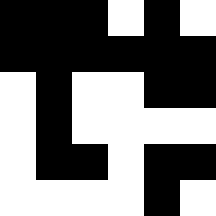[["black", "black", "black", "white", "black", "white"], ["black", "black", "black", "black", "black", "black"], ["white", "black", "white", "white", "black", "black"], ["white", "black", "white", "white", "white", "white"], ["white", "black", "black", "white", "black", "black"], ["white", "white", "white", "white", "black", "white"]]